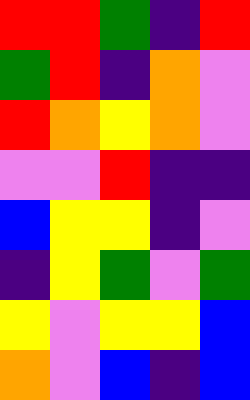[["red", "red", "green", "indigo", "red"], ["green", "red", "indigo", "orange", "violet"], ["red", "orange", "yellow", "orange", "violet"], ["violet", "violet", "red", "indigo", "indigo"], ["blue", "yellow", "yellow", "indigo", "violet"], ["indigo", "yellow", "green", "violet", "green"], ["yellow", "violet", "yellow", "yellow", "blue"], ["orange", "violet", "blue", "indigo", "blue"]]